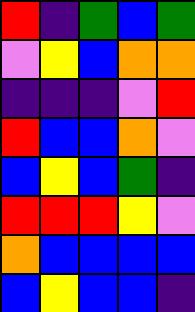[["red", "indigo", "green", "blue", "green"], ["violet", "yellow", "blue", "orange", "orange"], ["indigo", "indigo", "indigo", "violet", "red"], ["red", "blue", "blue", "orange", "violet"], ["blue", "yellow", "blue", "green", "indigo"], ["red", "red", "red", "yellow", "violet"], ["orange", "blue", "blue", "blue", "blue"], ["blue", "yellow", "blue", "blue", "indigo"]]